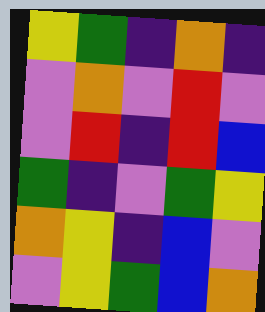[["yellow", "green", "indigo", "orange", "indigo"], ["violet", "orange", "violet", "red", "violet"], ["violet", "red", "indigo", "red", "blue"], ["green", "indigo", "violet", "green", "yellow"], ["orange", "yellow", "indigo", "blue", "violet"], ["violet", "yellow", "green", "blue", "orange"]]